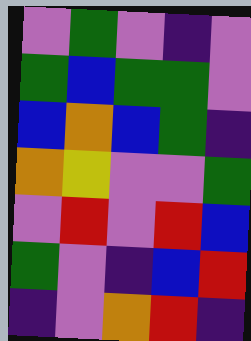[["violet", "green", "violet", "indigo", "violet"], ["green", "blue", "green", "green", "violet"], ["blue", "orange", "blue", "green", "indigo"], ["orange", "yellow", "violet", "violet", "green"], ["violet", "red", "violet", "red", "blue"], ["green", "violet", "indigo", "blue", "red"], ["indigo", "violet", "orange", "red", "indigo"]]